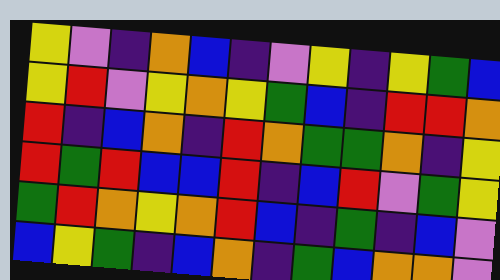[["yellow", "violet", "indigo", "orange", "blue", "indigo", "violet", "yellow", "indigo", "yellow", "green", "blue"], ["yellow", "red", "violet", "yellow", "orange", "yellow", "green", "blue", "indigo", "red", "red", "orange"], ["red", "indigo", "blue", "orange", "indigo", "red", "orange", "green", "green", "orange", "indigo", "yellow"], ["red", "green", "red", "blue", "blue", "red", "indigo", "blue", "red", "violet", "green", "yellow"], ["green", "red", "orange", "yellow", "orange", "red", "blue", "indigo", "green", "indigo", "blue", "violet"], ["blue", "yellow", "green", "indigo", "blue", "orange", "indigo", "green", "blue", "orange", "orange", "violet"]]